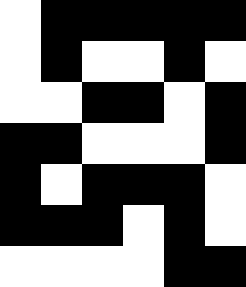[["white", "black", "black", "black", "black", "black"], ["white", "black", "white", "white", "black", "white"], ["white", "white", "black", "black", "white", "black"], ["black", "black", "white", "white", "white", "black"], ["black", "white", "black", "black", "black", "white"], ["black", "black", "black", "white", "black", "white"], ["white", "white", "white", "white", "black", "black"]]